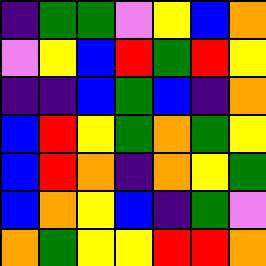[["indigo", "green", "green", "violet", "yellow", "blue", "orange"], ["violet", "yellow", "blue", "red", "green", "red", "yellow"], ["indigo", "indigo", "blue", "green", "blue", "indigo", "orange"], ["blue", "red", "yellow", "green", "orange", "green", "yellow"], ["blue", "red", "orange", "indigo", "orange", "yellow", "green"], ["blue", "orange", "yellow", "blue", "indigo", "green", "violet"], ["orange", "green", "yellow", "yellow", "red", "red", "orange"]]